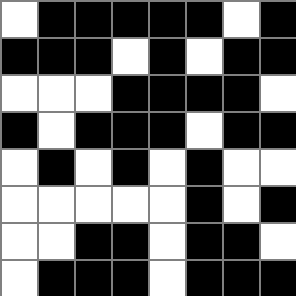[["white", "black", "black", "black", "black", "black", "white", "black"], ["black", "black", "black", "white", "black", "white", "black", "black"], ["white", "white", "white", "black", "black", "black", "black", "white"], ["black", "white", "black", "black", "black", "white", "black", "black"], ["white", "black", "white", "black", "white", "black", "white", "white"], ["white", "white", "white", "white", "white", "black", "white", "black"], ["white", "white", "black", "black", "white", "black", "black", "white"], ["white", "black", "black", "black", "white", "black", "black", "black"]]